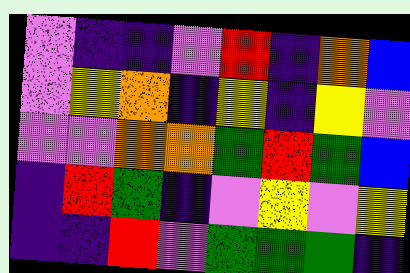[["violet", "indigo", "indigo", "violet", "red", "indigo", "orange", "blue"], ["violet", "yellow", "orange", "indigo", "yellow", "indigo", "yellow", "violet"], ["violet", "violet", "orange", "orange", "green", "red", "green", "blue"], ["indigo", "red", "green", "indigo", "violet", "yellow", "violet", "yellow"], ["indigo", "indigo", "red", "violet", "green", "green", "green", "indigo"]]